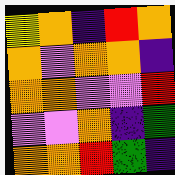[["yellow", "orange", "indigo", "red", "orange"], ["orange", "violet", "orange", "orange", "indigo"], ["orange", "orange", "violet", "violet", "red"], ["violet", "violet", "orange", "indigo", "green"], ["orange", "orange", "red", "green", "indigo"]]